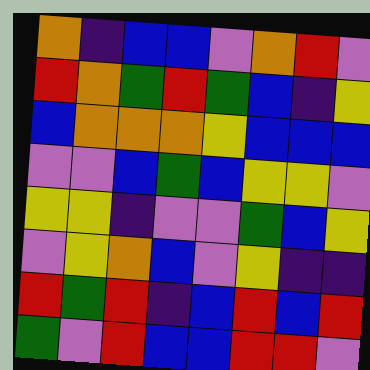[["orange", "indigo", "blue", "blue", "violet", "orange", "red", "violet"], ["red", "orange", "green", "red", "green", "blue", "indigo", "yellow"], ["blue", "orange", "orange", "orange", "yellow", "blue", "blue", "blue"], ["violet", "violet", "blue", "green", "blue", "yellow", "yellow", "violet"], ["yellow", "yellow", "indigo", "violet", "violet", "green", "blue", "yellow"], ["violet", "yellow", "orange", "blue", "violet", "yellow", "indigo", "indigo"], ["red", "green", "red", "indigo", "blue", "red", "blue", "red"], ["green", "violet", "red", "blue", "blue", "red", "red", "violet"]]